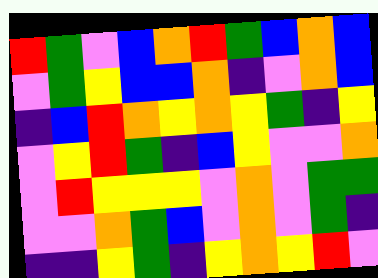[["red", "green", "violet", "blue", "orange", "red", "green", "blue", "orange", "blue"], ["violet", "green", "yellow", "blue", "blue", "orange", "indigo", "violet", "orange", "blue"], ["indigo", "blue", "red", "orange", "yellow", "orange", "yellow", "green", "indigo", "yellow"], ["violet", "yellow", "red", "green", "indigo", "blue", "yellow", "violet", "violet", "orange"], ["violet", "red", "yellow", "yellow", "yellow", "violet", "orange", "violet", "green", "green"], ["violet", "violet", "orange", "green", "blue", "violet", "orange", "violet", "green", "indigo"], ["indigo", "indigo", "yellow", "green", "indigo", "yellow", "orange", "yellow", "red", "violet"]]